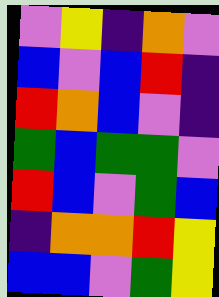[["violet", "yellow", "indigo", "orange", "violet"], ["blue", "violet", "blue", "red", "indigo"], ["red", "orange", "blue", "violet", "indigo"], ["green", "blue", "green", "green", "violet"], ["red", "blue", "violet", "green", "blue"], ["indigo", "orange", "orange", "red", "yellow"], ["blue", "blue", "violet", "green", "yellow"]]